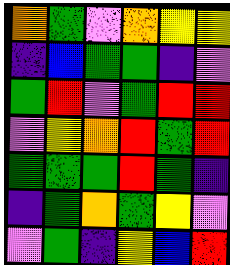[["orange", "green", "violet", "orange", "yellow", "yellow"], ["indigo", "blue", "green", "green", "indigo", "violet"], ["green", "red", "violet", "green", "red", "red"], ["violet", "yellow", "orange", "red", "green", "red"], ["green", "green", "green", "red", "green", "indigo"], ["indigo", "green", "orange", "green", "yellow", "violet"], ["violet", "green", "indigo", "yellow", "blue", "red"]]